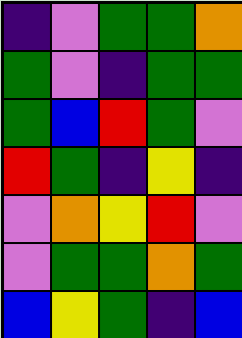[["indigo", "violet", "green", "green", "orange"], ["green", "violet", "indigo", "green", "green"], ["green", "blue", "red", "green", "violet"], ["red", "green", "indigo", "yellow", "indigo"], ["violet", "orange", "yellow", "red", "violet"], ["violet", "green", "green", "orange", "green"], ["blue", "yellow", "green", "indigo", "blue"]]